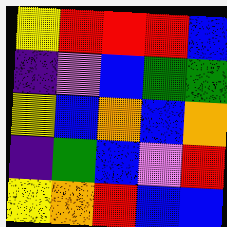[["yellow", "red", "red", "red", "blue"], ["indigo", "violet", "blue", "green", "green"], ["yellow", "blue", "orange", "blue", "orange"], ["indigo", "green", "blue", "violet", "red"], ["yellow", "orange", "red", "blue", "blue"]]